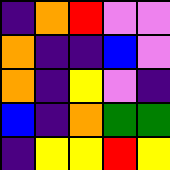[["indigo", "orange", "red", "violet", "violet"], ["orange", "indigo", "indigo", "blue", "violet"], ["orange", "indigo", "yellow", "violet", "indigo"], ["blue", "indigo", "orange", "green", "green"], ["indigo", "yellow", "yellow", "red", "yellow"]]